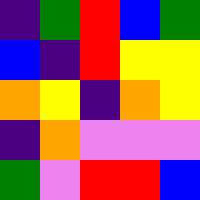[["indigo", "green", "red", "blue", "green"], ["blue", "indigo", "red", "yellow", "yellow"], ["orange", "yellow", "indigo", "orange", "yellow"], ["indigo", "orange", "violet", "violet", "violet"], ["green", "violet", "red", "red", "blue"]]